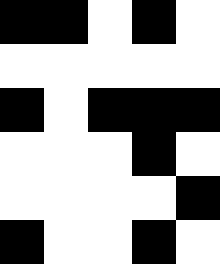[["black", "black", "white", "black", "white"], ["white", "white", "white", "white", "white"], ["black", "white", "black", "black", "black"], ["white", "white", "white", "black", "white"], ["white", "white", "white", "white", "black"], ["black", "white", "white", "black", "white"]]